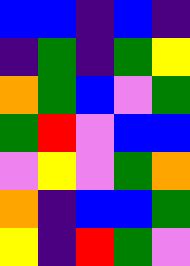[["blue", "blue", "indigo", "blue", "indigo"], ["indigo", "green", "indigo", "green", "yellow"], ["orange", "green", "blue", "violet", "green"], ["green", "red", "violet", "blue", "blue"], ["violet", "yellow", "violet", "green", "orange"], ["orange", "indigo", "blue", "blue", "green"], ["yellow", "indigo", "red", "green", "violet"]]